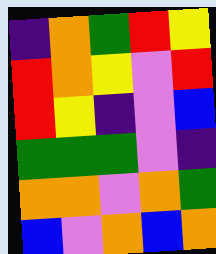[["indigo", "orange", "green", "red", "yellow"], ["red", "orange", "yellow", "violet", "red"], ["red", "yellow", "indigo", "violet", "blue"], ["green", "green", "green", "violet", "indigo"], ["orange", "orange", "violet", "orange", "green"], ["blue", "violet", "orange", "blue", "orange"]]